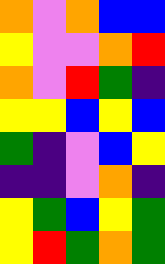[["orange", "violet", "orange", "blue", "blue"], ["yellow", "violet", "violet", "orange", "red"], ["orange", "violet", "red", "green", "indigo"], ["yellow", "yellow", "blue", "yellow", "blue"], ["green", "indigo", "violet", "blue", "yellow"], ["indigo", "indigo", "violet", "orange", "indigo"], ["yellow", "green", "blue", "yellow", "green"], ["yellow", "red", "green", "orange", "green"]]